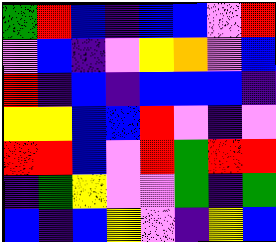[["green", "red", "blue", "indigo", "blue", "blue", "violet", "red"], ["violet", "blue", "indigo", "violet", "yellow", "orange", "violet", "blue"], ["red", "indigo", "blue", "indigo", "blue", "blue", "blue", "indigo"], ["yellow", "yellow", "blue", "blue", "red", "violet", "indigo", "violet"], ["red", "red", "blue", "violet", "red", "green", "red", "red"], ["indigo", "green", "yellow", "violet", "violet", "green", "indigo", "green"], ["blue", "indigo", "blue", "yellow", "violet", "indigo", "yellow", "blue"]]